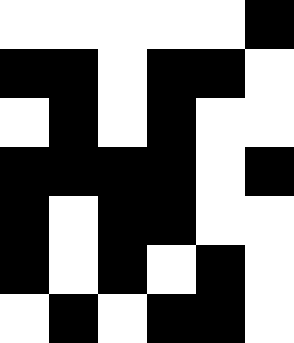[["white", "white", "white", "white", "white", "black"], ["black", "black", "white", "black", "black", "white"], ["white", "black", "white", "black", "white", "white"], ["black", "black", "black", "black", "white", "black"], ["black", "white", "black", "black", "white", "white"], ["black", "white", "black", "white", "black", "white"], ["white", "black", "white", "black", "black", "white"]]